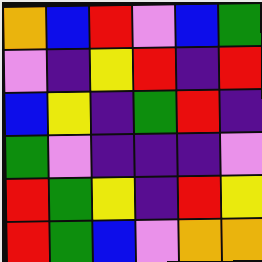[["orange", "blue", "red", "violet", "blue", "green"], ["violet", "indigo", "yellow", "red", "indigo", "red"], ["blue", "yellow", "indigo", "green", "red", "indigo"], ["green", "violet", "indigo", "indigo", "indigo", "violet"], ["red", "green", "yellow", "indigo", "red", "yellow"], ["red", "green", "blue", "violet", "orange", "orange"]]